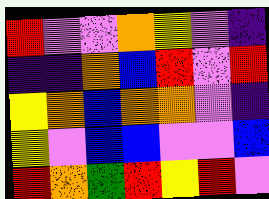[["red", "violet", "violet", "orange", "yellow", "violet", "indigo"], ["indigo", "indigo", "orange", "blue", "red", "violet", "red"], ["yellow", "orange", "blue", "orange", "orange", "violet", "indigo"], ["yellow", "violet", "blue", "blue", "violet", "violet", "blue"], ["red", "orange", "green", "red", "yellow", "red", "violet"]]